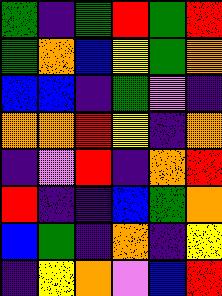[["green", "indigo", "green", "red", "green", "red"], ["green", "orange", "blue", "yellow", "green", "orange"], ["blue", "blue", "indigo", "green", "violet", "indigo"], ["orange", "orange", "red", "yellow", "indigo", "orange"], ["indigo", "violet", "red", "indigo", "orange", "red"], ["red", "indigo", "indigo", "blue", "green", "orange"], ["blue", "green", "indigo", "orange", "indigo", "yellow"], ["indigo", "yellow", "orange", "violet", "blue", "red"]]